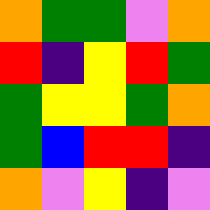[["orange", "green", "green", "violet", "orange"], ["red", "indigo", "yellow", "red", "green"], ["green", "yellow", "yellow", "green", "orange"], ["green", "blue", "red", "red", "indigo"], ["orange", "violet", "yellow", "indigo", "violet"]]